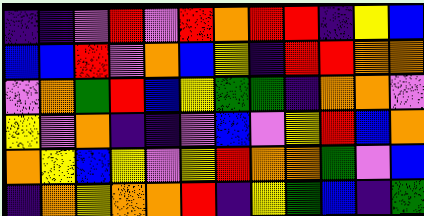[["indigo", "indigo", "violet", "red", "violet", "red", "orange", "red", "red", "indigo", "yellow", "blue"], ["blue", "blue", "red", "violet", "orange", "blue", "yellow", "indigo", "red", "red", "orange", "orange"], ["violet", "orange", "green", "red", "blue", "yellow", "green", "green", "indigo", "orange", "orange", "violet"], ["yellow", "violet", "orange", "indigo", "indigo", "violet", "blue", "violet", "yellow", "red", "blue", "orange"], ["orange", "yellow", "blue", "yellow", "violet", "yellow", "red", "orange", "orange", "green", "violet", "blue"], ["indigo", "orange", "yellow", "orange", "orange", "red", "indigo", "yellow", "green", "blue", "indigo", "green"]]